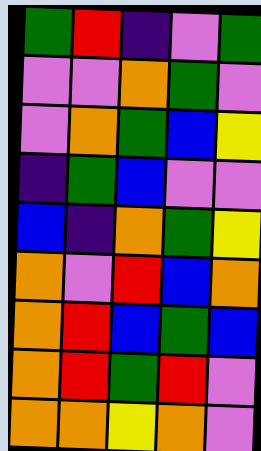[["green", "red", "indigo", "violet", "green"], ["violet", "violet", "orange", "green", "violet"], ["violet", "orange", "green", "blue", "yellow"], ["indigo", "green", "blue", "violet", "violet"], ["blue", "indigo", "orange", "green", "yellow"], ["orange", "violet", "red", "blue", "orange"], ["orange", "red", "blue", "green", "blue"], ["orange", "red", "green", "red", "violet"], ["orange", "orange", "yellow", "orange", "violet"]]